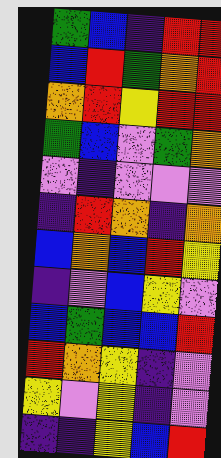[["green", "blue", "indigo", "red", "red"], ["blue", "red", "green", "orange", "red"], ["orange", "red", "yellow", "red", "red"], ["green", "blue", "violet", "green", "orange"], ["violet", "indigo", "violet", "violet", "violet"], ["indigo", "red", "orange", "indigo", "orange"], ["blue", "orange", "blue", "red", "yellow"], ["indigo", "violet", "blue", "yellow", "violet"], ["blue", "green", "blue", "blue", "red"], ["red", "orange", "yellow", "indigo", "violet"], ["yellow", "violet", "yellow", "indigo", "violet"], ["indigo", "indigo", "yellow", "blue", "red"]]